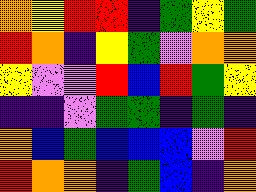[["orange", "yellow", "red", "red", "indigo", "green", "yellow", "green"], ["red", "orange", "indigo", "yellow", "green", "violet", "orange", "orange"], ["yellow", "violet", "violet", "red", "blue", "red", "green", "yellow"], ["indigo", "indigo", "violet", "green", "green", "indigo", "green", "indigo"], ["orange", "blue", "green", "blue", "blue", "blue", "violet", "red"], ["red", "orange", "orange", "indigo", "green", "blue", "indigo", "orange"]]